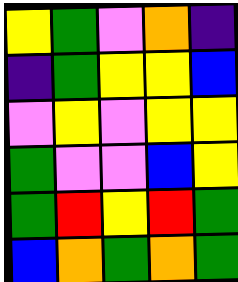[["yellow", "green", "violet", "orange", "indigo"], ["indigo", "green", "yellow", "yellow", "blue"], ["violet", "yellow", "violet", "yellow", "yellow"], ["green", "violet", "violet", "blue", "yellow"], ["green", "red", "yellow", "red", "green"], ["blue", "orange", "green", "orange", "green"]]